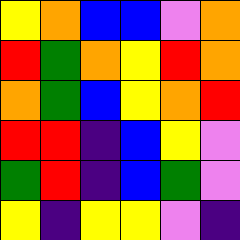[["yellow", "orange", "blue", "blue", "violet", "orange"], ["red", "green", "orange", "yellow", "red", "orange"], ["orange", "green", "blue", "yellow", "orange", "red"], ["red", "red", "indigo", "blue", "yellow", "violet"], ["green", "red", "indigo", "blue", "green", "violet"], ["yellow", "indigo", "yellow", "yellow", "violet", "indigo"]]